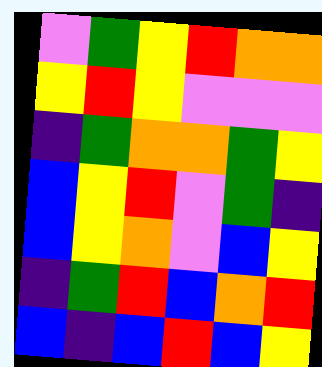[["violet", "green", "yellow", "red", "orange", "orange"], ["yellow", "red", "yellow", "violet", "violet", "violet"], ["indigo", "green", "orange", "orange", "green", "yellow"], ["blue", "yellow", "red", "violet", "green", "indigo"], ["blue", "yellow", "orange", "violet", "blue", "yellow"], ["indigo", "green", "red", "blue", "orange", "red"], ["blue", "indigo", "blue", "red", "blue", "yellow"]]